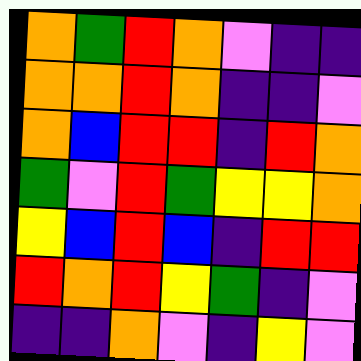[["orange", "green", "red", "orange", "violet", "indigo", "indigo"], ["orange", "orange", "red", "orange", "indigo", "indigo", "violet"], ["orange", "blue", "red", "red", "indigo", "red", "orange"], ["green", "violet", "red", "green", "yellow", "yellow", "orange"], ["yellow", "blue", "red", "blue", "indigo", "red", "red"], ["red", "orange", "red", "yellow", "green", "indigo", "violet"], ["indigo", "indigo", "orange", "violet", "indigo", "yellow", "violet"]]